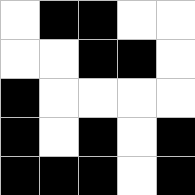[["white", "black", "black", "white", "white"], ["white", "white", "black", "black", "white"], ["black", "white", "white", "white", "white"], ["black", "white", "black", "white", "black"], ["black", "black", "black", "white", "black"]]